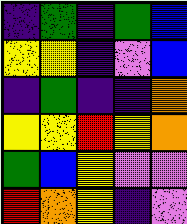[["indigo", "green", "indigo", "green", "blue"], ["yellow", "yellow", "indigo", "violet", "blue"], ["indigo", "green", "indigo", "indigo", "orange"], ["yellow", "yellow", "red", "yellow", "orange"], ["green", "blue", "yellow", "violet", "violet"], ["red", "orange", "yellow", "indigo", "violet"]]